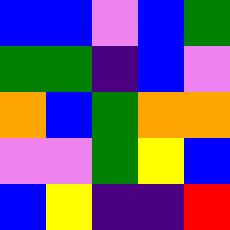[["blue", "blue", "violet", "blue", "green"], ["green", "green", "indigo", "blue", "violet"], ["orange", "blue", "green", "orange", "orange"], ["violet", "violet", "green", "yellow", "blue"], ["blue", "yellow", "indigo", "indigo", "red"]]